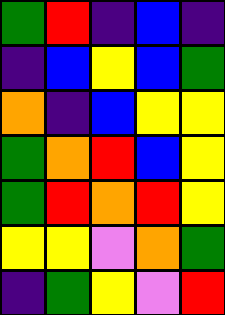[["green", "red", "indigo", "blue", "indigo"], ["indigo", "blue", "yellow", "blue", "green"], ["orange", "indigo", "blue", "yellow", "yellow"], ["green", "orange", "red", "blue", "yellow"], ["green", "red", "orange", "red", "yellow"], ["yellow", "yellow", "violet", "orange", "green"], ["indigo", "green", "yellow", "violet", "red"]]